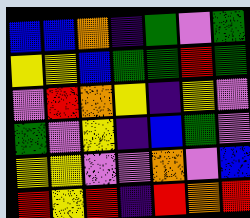[["blue", "blue", "orange", "indigo", "green", "violet", "green"], ["yellow", "yellow", "blue", "green", "green", "red", "green"], ["violet", "red", "orange", "yellow", "indigo", "yellow", "violet"], ["green", "violet", "yellow", "indigo", "blue", "green", "violet"], ["yellow", "yellow", "violet", "violet", "orange", "violet", "blue"], ["red", "yellow", "red", "indigo", "red", "orange", "red"]]